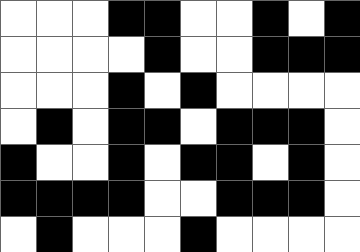[["white", "white", "white", "black", "black", "white", "white", "black", "white", "black"], ["white", "white", "white", "white", "black", "white", "white", "black", "black", "black"], ["white", "white", "white", "black", "white", "black", "white", "white", "white", "white"], ["white", "black", "white", "black", "black", "white", "black", "black", "black", "white"], ["black", "white", "white", "black", "white", "black", "black", "white", "black", "white"], ["black", "black", "black", "black", "white", "white", "black", "black", "black", "white"], ["white", "black", "white", "white", "white", "black", "white", "white", "white", "white"]]